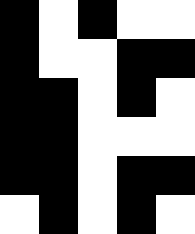[["black", "white", "black", "white", "white"], ["black", "white", "white", "black", "black"], ["black", "black", "white", "black", "white"], ["black", "black", "white", "white", "white"], ["black", "black", "white", "black", "black"], ["white", "black", "white", "black", "white"]]